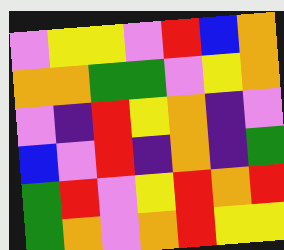[["violet", "yellow", "yellow", "violet", "red", "blue", "orange"], ["orange", "orange", "green", "green", "violet", "yellow", "orange"], ["violet", "indigo", "red", "yellow", "orange", "indigo", "violet"], ["blue", "violet", "red", "indigo", "orange", "indigo", "green"], ["green", "red", "violet", "yellow", "red", "orange", "red"], ["green", "orange", "violet", "orange", "red", "yellow", "yellow"]]